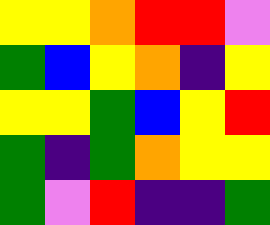[["yellow", "yellow", "orange", "red", "red", "violet"], ["green", "blue", "yellow", "orange", "indigo", "yellow"], ["yellow", "yellow", "green", "blue", "yellow", "red"], ["green", "indigo", "green", "orange", "yellow", "yellow"], ["green", "violet", "red", "indigo", "indigo", "green"]]